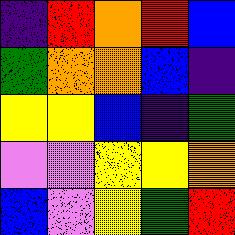[["indigo", "red", "orange", "red", "blue"], ["green", "orange", "orange", "blue", "indigo"], ["yellow", "yellow", "blue", "indigo", "green"], ["violet", "violet", "yellow", "yellow", "orange"], ["blue", "violet", "yellow", "green", "red"]]